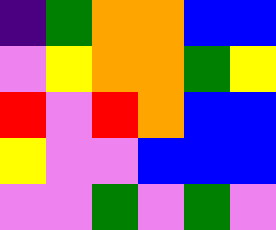[["indigo", "green", "orange", "orange", "blue", "blue"], ["violet", "yellow", "orange", "orange", "green", "yellow"], ["red", "violet", "red", "orange", "blue", "blue"], ["yellow", "violet", "violet", "blue", "blue", "blue"], ["violet", "violet", "green", "violet", "green", "violet"]]